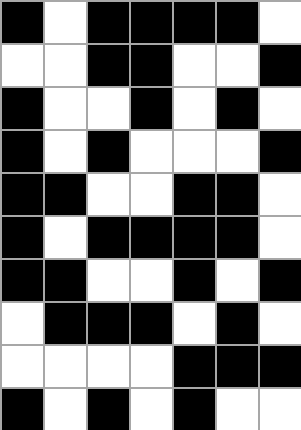[["black", "white", "black", "black", "black", "black", "white"], ["white", "white", "black", "black", "white", "white", "black"], ["black", "white", "white", "black", "white", "black", "white"], ["black", "white", "black", "white", "white", "white", "black"], ["black", "black", "white", "white", "black", "black", "white"], ["black", "white", "black", "black", "black", "black", "white"], ["black", "black", "white", "white", "black", "white", "black"], ["white", "black", "black", "black", "white", "black", "white"], ["white", "white", "white", "white", "black", "black", "black"], ["black", "white", "black", "white", "black", "white", "white"]]